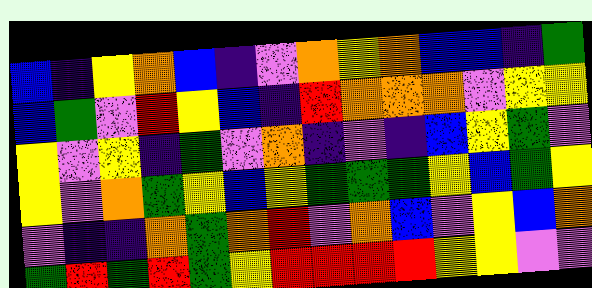[["blue", "indigo", "yellow", "orange", "blue", "indigo", "violet", "orange", "yellow", "orange", "blue", "blue", "indigo", "green"], ["blue", "green", "violet", "red", "yellow", "blue", "indigo", "red", "orange", "orange", "orange", "violet", "yellow", "yellow"], ["yellow", "violet", "yellow", "indigo", "green", "violet", "orange", "indigo", "violet", "indigo", "blue", "yellow", "green", "violet"], ["yellow", "violet", "orange", "green", "yellow", "blue", "yellow", "green", "green", "green", "yellow", "blue", "green", "yellow"], ["violet", "indigo", "indigo", "orange", "green", "orange", "red", "violet", "orange", "blue", "violet", "yellow", "blue", "orange"], ["green", "red", "green", "red", "green", "yellow", "red", "red", "red", "red", "yellow", "yellow", "violet", "violet"]]